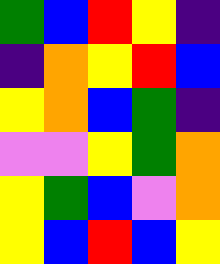[["green", "blue", "red", "yellow", "indigo"], ["indigo", "orange", "yellow", "red", "blue"], ["yellow", "orange", "blue", "green", "indigo"], ["violet", "violet", "yellow", "green", "orange"], ["yellow", "green", "blue", "violet", "orange"], ["yellow", "blue", "red", "blue", "yellow"]]